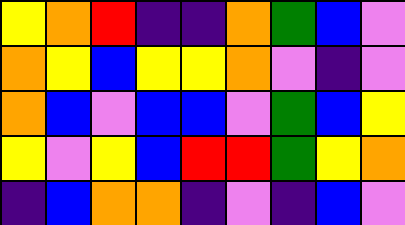[["yellow", "orange", "red", "indigo", "indigo", "orange", "green", "blue", "violet"], ["orange", "yellow", "blue", "yellow", "yellow", "orange", "violet", "indigo", "violet"], ["orange", "blue", "violet", "blue", "blue", "violet", "green", "blue", "yellow"], ["yellow", "violet", "yellow", "blue", "red", "red", "green", "yellow", "orange"], ["indigo", "blue", "orange", "orange", "indigo", "violet", "indigo", "blue", "violet"]]